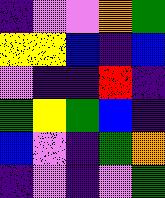[["indigo", "violet", "violet", "orange", "green"], ["yellow", "yellow", "blue", "indigo", "blue"], ["violet", "indigo", "indigo", "red", "indigo"], ["green", "yellow", "green", "blue", "indigo"], ["blue", "violet", "indigo", "green", "orange"], ["indigo", "violet", "indigo", "violet", "green"]]